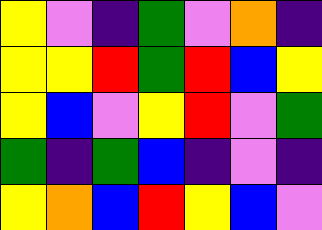[["yellow", "violet", "indigo", "green", "violet", "orange", "indigo"], ["yellow", "yellow", "red", "green", "red", "blue", "yellow"], ["yellow", "blue", "violet", "yellow", "red", "violet", "green"], ["green", "indigo", "green", "blue", "indigo", "violet", "indigo"], ["yellow", "orange", "blue", "red", "yellow", "blue", "violet"]]